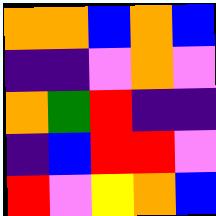[["orange", "orange", "blue", "orange", "blue"], ["indigo", "indigo", "violet", "orange", "violet"], ["orange", "green", "red", "indigo", "indigo"], ["indigo", "blue", "red", "red", "violet"], ["red", "violet", "yellow", "orange", "blue"]]